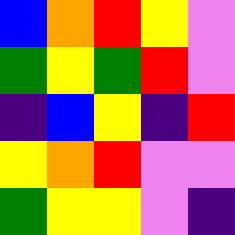[["blue", "orange", "red", "yellow", "violet"], ["green", "yellow", "green", "red", "violet"], ["indigo", "blue", "yellow", "indigo", "red"], ["yellow", "orange", "red", "violet", "violet"], ["green", "yellow", "yellow", "violet", "indigo"]]